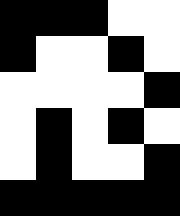[["black", "black", "black", "white", "white"], ["black", "white", "white", "black", "white"], ["white", "white", "white", "white", "black"], ["white", "black", "white", "black", "white"], ["white", "black", "white", "white", "black"], ["black", "black", "black", "black", "black"]]